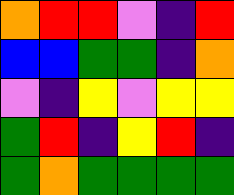[["orange", "red", "red", "violet", "indigo", "red"], ["blue", "blue", "green", "green", "indigo", "orange"], ["violet", "indigo", "yellow", "violet", "yellow", "yellow"], ["green", "red", "indigo", "yellow", "red", "indigo"], ["green", "orange", "green", "green", "green", "green"]]